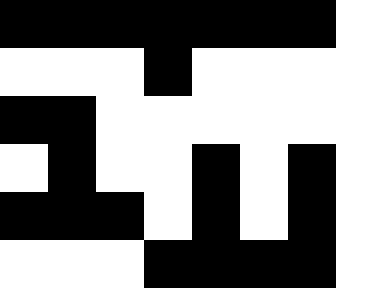[["black", "black", "black", "black", "black", "black", "black", "white"], ["white", "white", "white", "black", "white", "white", "white", "white"], ["black", "black", "white", "white", "white", "white", "white", "white"], ["white", "black", "white", "white", "black", "white", "black", "white"], ["black", "black", "black", "white", "black", "white", "black", "white"], ["white", "white", "white", "black", "black", "black", "black", "white"]]